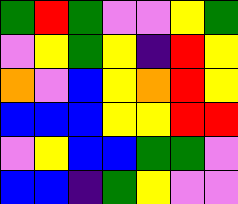[["green", "red", "green", "violet", "violet", "yellow", "green"], ["violet", "yellow", "green", "yellow", "indigo", "red", "yellow"], ["orange", "violet", "blue", "yellow", "orange", "red", "yellow"], ["blue", "blue", "blue", "yellow", "yellow", "red", "red"], ["violet", "yellow", "blue", "blue", "green", "green", "violet"], ["blue", "blue", "indigo", "green", "yellow", "violet", "violet"]]